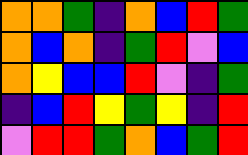[["orange", "orange", "green", "indigo", "orange", "blue", "red", "green"], ["orange", "blue", "orange", "indigo", "green", "red", "violet", "blue"], ["orange", "yellow", "blue", "blue", "red", "violet", "indigo", "green"], ["indigo", "blue", "red", "yellow", "green", "yellow", "indigo", "red"], ["violet", "red", "red", "green", "orange", "blue", "green", "red"]]